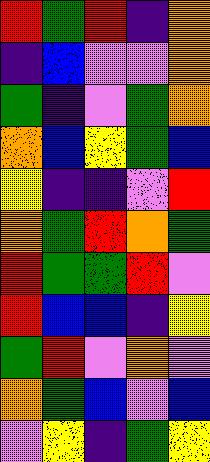[["red", "green", "red", "indigo", "orange"], ["indigo", "blue", "violet", "violet", "orange"], ["green", "indigo", "violet", "green", "orange"], ["orange", "blue", "yellow", "green", "blue"], ["yellow", "indigo", "indigo", "violet", "red"], ["orange", "green", "red", "orange", "green"], ["red", "green", "green", "red", "violet"], ["red", "blue", "blue", "indigo", "yellow"], ["green", "red", "violet", "orange", "violet"], ["orange", "green", "blue", "violet", "blue"], ["violet", "yellow", "indigo", "green", "yellow"]]